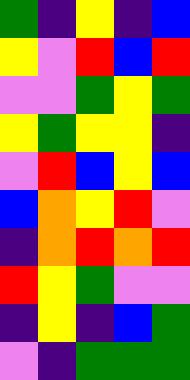[["green", "indigo", "yellow", "indigo", "blue"], ["yellow", "violet", "red", "blue", "red"], ["violet", "violet", "green", "yellow", "green"], ["yellow", "green", "yellow", "yellow", "indigo"], ["violet", "red", "blue", "yellow", "blue"], ["blue", "orange", "yellow", "red", "violet"], ["indigo", "orange", "red", "orange", "red"], ["red", "yellow", "green", "violet", "violet"], ["indigo", "yellow", "indigo", "blue", "green"], ["violet", "indigo", "green", "green", "green"]]